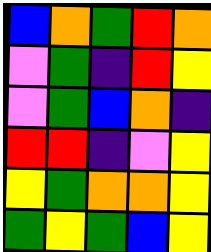[["blue", "orange", "green", "red", "orange"], ["violet", "green", "indigo", "red", "yellow"], ["violet", "green", "blue", "orange", "indigo"], ["red", "red", "indigo", "violet", "yellow"], ["yellow", "green", "orange", "orange", "yellow"], ["green", "yellow", "green", "blue", "yellow"]]